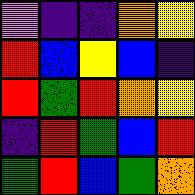[["violet", "indigo", "indigo", "orange", "yellow"], ["red", "blue", "yellow", "blue", "indigo"], ["red", "green", "red", "orange", "yellow"], ["indigo", "red", "green", "blue", "red"], ["green", "red", "blue", "green", "orange"]]